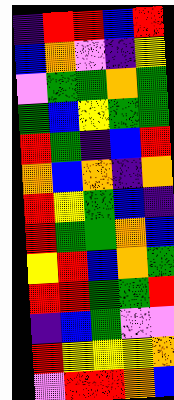[["indigo", "red", "red", "blue", "red"], ["blue", "orange", "violet", "indigo", "yellow"], ["violet", "green", "green", "orange", "green"], ["green", "blue", "yellow", "green", "green"], ["red", "green", "indigo", "blue", "red"], ["orange", "blue", "orange", "indigo", "orange"], ["red", "yellow", "green", "blue", "indigo"], ["red", "green", "green", "orange", "blue"], ["yellow", "red", "blue", "orange", "green"], ["red", "red", "green", "green", "red"], ["indigo", "blue", "green", "violet", "violet"], ["red", "yellow", "yellow", "yellow", "orange"], ["violet", "red", "red", "orange", "blue"]]